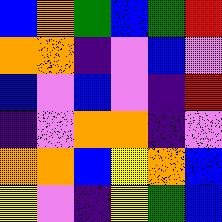[["blue", "orange", "green", "blue", "green", "red"], ["orange", "orange", "indigo", "violet", "blue", "violet"], ["blue", "violet", "blue", "violet", "indigo", "red"], ["indigo", "violet", "orange", "orange", "indigo", "violet"], ["orange", "orange", "blue", "yellow", "orange", "blue"], ["yellow", "violet", "indigo", "yellow", "green", "blue"]]